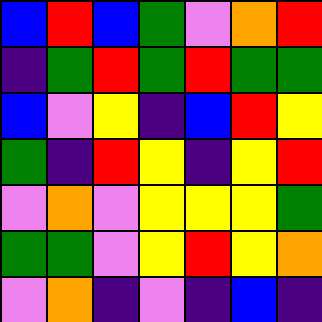[["blue", "red", "blue", "green", "violet", "orange", "red"], ["indigo", "green", "red", "green", "red", "green", "green"], ["blue", "violet", "yellow", "indigo", "blue", "red", "yellow"], ["green", "indigo", "red", "yellow", "indigo", "yellow", "red"], ["violet", "orange", "violet", "yellow", "yellow", "yellow", "green"], ["green", "green", "violet", "yellow", "red", "yellow", "orange"], ["violet", "orange", "indigo", "violet", "indigo", "blue", "indigo"]]